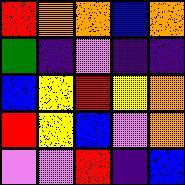[["red", "orange", "orange", "blue", "orange"], ["green", "indigo", "violet", "indigo", "indigo"], ["blue", "yellow", "red", "yellow", "orange"], ["red", "yellow", "blue", "violet", "orange"], ["violet", "violet", "red", "indigo", "blue"]]